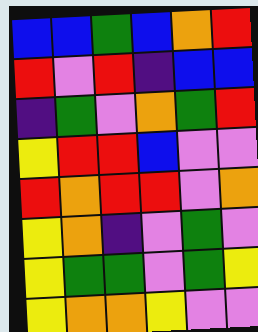[["blue", "blue", "green", "blue", "orange", "red"], ["red", "violet", "red", "indigo", "blue", "blue"], ["indigo", "green", "violet", "orange", "green", "red"], ["yellow", "red", "red", "blue", "violet", "violet"], ["red", "orange", "red", "red", "violet", "orange"], ["yellow", "orange", "indigo", "violet", "green", "violet"], ["yellow", "green", "green", "violet", "green", "yellow"], ["yellow", "orange", "orange", "yellow", "violet", "violet"]]